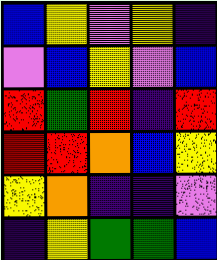[["blue", "yellow", "violet", "yellow", "indigo"], ["violet", "blue", "yellow", "violet", "blue"], ["red", "green", "red", "indigo", "red"], ["red", "red", "orange", "blue", "yellow"], ["yellow", "orange", "indigo", "indigo", "violet"], ["indigo", "yellow", "green", "green", "blue"]]